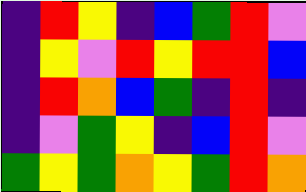[["indigo", "red", "yellow", "indigo", "blue", "green", "red", "violet"], ["indigo", "yellow", "violet", "red", "yellow", "red", "red", "blue"], ["indigo", "red", "orange", "blue", "green", "indigo", "red", "indigo"], ["indigo", "violet", "green", "yellow", "indigo", "blue", "red", "violet"], ["green", "yellow", "green", "orange", "yellow", "green", "red", "orange"]]